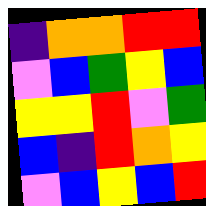[["indigo", "orange", "orange", "red", "red"], ["violet", "blue", "green", "yellow", "blue"], ["yellow", "yellow", "red", "violet", "green"], ["blue", "indigo", "red", "orange", "yellow"], ["violet", "blue", "yellow", "blue", "red"]]